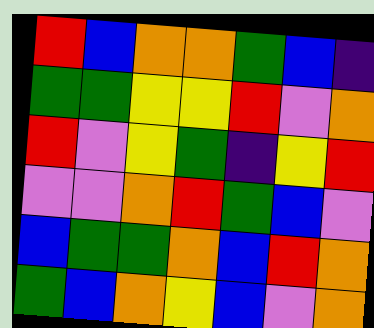[["red", "blue", "orange", "orange", "green", "blue", "indigo"], ["green", "green", "yellow", "yellow", "red", "violet", "orange"], ["red", "violet", "yellow", "green", "indigo", "yellow", "red"], ["violet", "violet", "orange", "red", "green", "blue", "violet"], ["blue", "green", "green", "orange", "blue", "red", "orange"], ["green", "blue", "orange", "yellow", "blue", "violet", "orange"]]